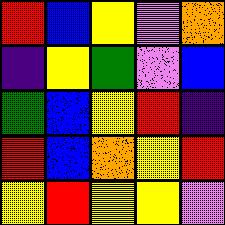[["red", "blue", "yellow", "violet", "orange"], ["indigo", "yellow", "green", "violet", "blue"], ["green", "blue", "yellow", "red", "indigo"], ["red", "blue", "orange", "yellow", "red"], ["yellow", "red", "yellow", "yellow", "violet"]]